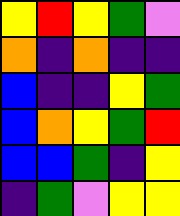[["yellow", "red", "yellow", "green", "violet"], ["orange", "indigo", "orange", "indigo", "indigo"], ["blue", "indigo", "indigo", "yellow", "green"], ["blue", "orange", "yellow", "green", "red"], ["blue", "blue", "green", "indigo", "yellow"], ["indigo", "green", "violet", "yellow", "yellow"]]